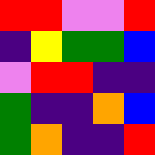[["red", "red", "violet", "violet", "red"], ["indigo", "yellow", "green", "green", "blue"], ["violet", "red", "red", "indigo", "indigo"], ["green", "indigo", "indigo", "orange", "blue"], ["green", "orange", "indigo", "indigo", "red"]]